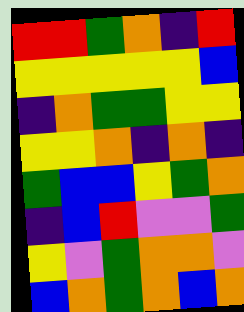[["red", "red", "green", "orange", "indigo", "red"], ["yellow", "yellow", "yellow", "yellow", "yellow", "blue"], ["indigo", "orange", "green", "green", "yellow", "yellow"], ["yellow", "yellow", "orange", "indigo", "orange", "indigo"], ["green", "blue", "blue", "yellow", "green", "orange"], ["indigo", "blue", "red", "violet", "violet", "green"], ["yellow", "violet", "green", "orange", "orange", "violet"], ["blue", "orange", "green", "orange", "blue", "orange"]]